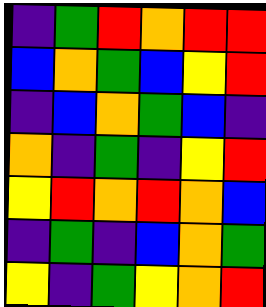[["indigo", "green", "red", "orange", "red", "red"], ["blue", "orange", "green", "blue", "yellow", "red"], ["indigo", "blue", "orange", "green", "blue", "indigo"], ["orange", "indigo", "green", "indigo", "yellow", "red"], ["yellow", "red", "orange", "red", "orange", "blue"], ["indigo", "green", "indigo", "blue", "orange", "green"], ["yellow", "indigo", "green", "yellow", "orange", "red"]]